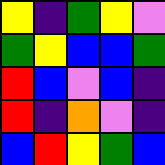[["yellow", "indigo", "green", "yellow", "violet"], ["green", "yellow", "blue", "blue", "green"], ["red", "blue", "violet", "blue", "indigo"], ["red", "indigo", "orange", "violet", "indigo"], ["blue", "red", "yellow", "green", "blue"]]